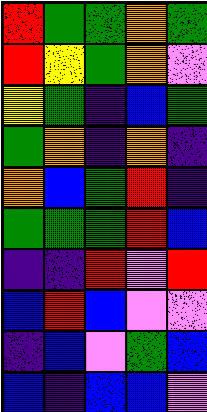[["red", "green", "green", "orange", "green"], ["red", "yellow", "green", "orange", "violet"], ["yellow", "green", "indigo", "blue", "green"], ["green", "orange", "indigo", "orange", "indigo"], ["orange", "blue", "green", "red", "indigo"], ["green", "green", "green", "red", "blue"], ["indigo", "indigo", "red", "violet", "red"], ["blue", "red", "blue", "violet", "violet"], ["indigo", "blue", "violet", "green", "blue"], ["blue", "indigo", "blue", "blue", "violet"]]